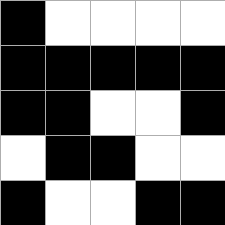[["black", "white", "white", "white", "white"], ["black", "black", "black", "black", "black"], ["black", "black", "white", "white", "black"], ["white", "black", "black", "white", "white"], ["black", "white", "white", "black", "black"]]